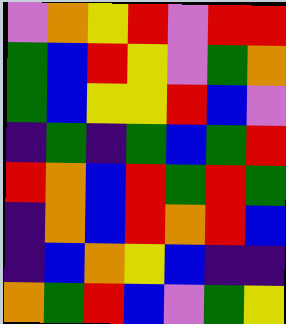[["violet", "orange", "yellow", "red", "violet", "red", "red"], ["green", "blue", "red", "yellow", "violet", "green", "orange"], ["green", "blue", "yellow", "yellow", "red", "blue", "violet"], ["indigo", "green", "indigo", "green", "blue", "green", "red"], ["red", "orange", "blue", "red", "green", "red", "green"], ["indigo", "orange", "blue", "red", "orange", "red", "blue"], ["indigo", "blue", "orange", "yellow", "blue", "indigo", "indigo"], ["orange", "green", "red", "blue", "violet", "green", "yellow"]]